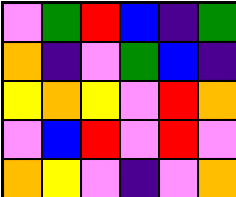[["violet", "green", "red", "blue", "indigo", "green"], ["orange", "indigo", "violet", "green", "blue", "indigo"], ["yellow", "orange", "yellow", "violet", "red", "orange"], ["violet", "blue", "red", "violet", "red", "violet"], ["orange", "yellow", "violet", "indigo", "violet", "orange"]]